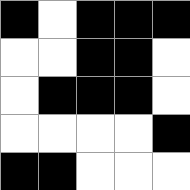[["black", "white", "black", "black", "black"], ["white", "white", "black", "black", "white"], ["white", "black", "black", "black", "white"], ["white", "white", "white", "white", "black"], ["black", "black", "white", "white", "white"]]